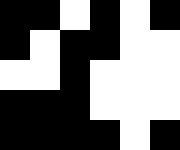[["black", "black", "white", "black", "white", "black"], ["black", "white", "black", "black", "white", "white"], ["white", "white", "black", "white", "white", "white"], ["black", "black", "black", "white", "white", "white"], ["black", "black", "black", "black", "white", "black"]]